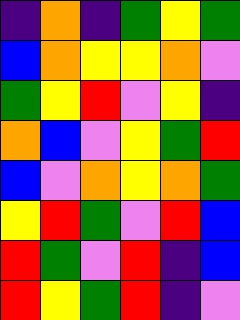[["indigo", "orange", "indigo", "green", "yellow", "green"], ["blue", "orange", "yellow", "yellow", "orange", "violet"], ["green", "yellow", "red", "violet", "yellow", "indigo"], ["orange", "blue", "violet", "yellow", "green", "red"], ["blue", "violet", "orange", "yellow", "orange", "green"], ["yellow", "red", "green", "violet", "red", "blue"], ["red", "green", "violet", "red", "indigo", "blue"], ["red", "yellow", "green", "red", "indigo", "violet"]]